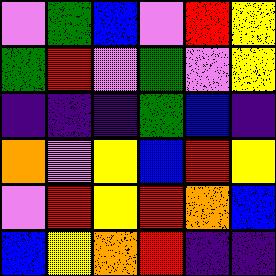[["violet", "green", "blue", "violet", "red", "yellow"], ["green", "red", "violet", "green", "violet", "yellow"], ["indigo", "indigo", "indigo", "green", "blue", "indigo"], ["orange", "violet", "yellow", "blue", "red", "yellow"], ["violet", "red", "yellow", "red", "orange", "blue"], ["blue", "yellow", "orange", "red", "indigo", "indigo"]]